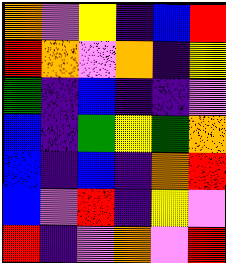[["orange", "violet", "yellow", "indigo", "blue", "red"], ["red", "orange", "violet", "orange", "indigo", "yellow"], ["green", "indigo", "blue", "indigo", "indigo", "violet"], ["blue", "indigo", "green", "yellow", "green", "orange"], ["blue", "indigo", "blue", "indigo", "orange", "red"], ["blue", "violet", "red", "indigo", "yellow", "violet"], ["red", "indigo", "violet", "orange", "violet", "red"]]